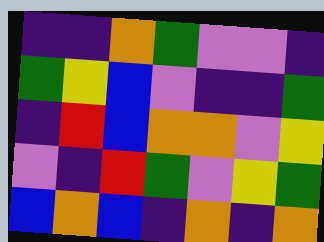[["indigo", "indigo", "orange", "green", "violet", "violet", "indigo"], ["green", "yellow", "blue", "violet", "indigo", "indigo", "green"], ["indigo", "red", "blue", "orange", "orange", "violet", "yellow"], ["violet", "indigo", "red", "green", "violet", "yellow", "green"], ["blue", "orange", "blue", "indigo", "orange", "indigo", "orange"]]